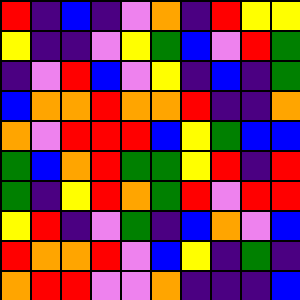[["red", "indigo", "blue", "indigo", "violet", "orange", "indigo", "red", "yellow", "yellow"], ["yellow", "indigo", "indigo", "violet", "yellow", "green", "blue", "violet", "red", "green"], ["indigo", "violet", "red", "blue", "violet", "yellow", "indigo", "blue", "indigo", "green"], ["blue", "orange", "orange", "red", "orange", "orange", "red", "indigo", "indigo", "orange"], ["orange", "violet", "red", "red", "red", "blue", "yellow", "green", "blue", "blue"], ["green", "blue", "orange", "red", "green", "green", "yellow", "red", "indigo", "red"], ["green", "indigo", "yellow", "red", "orange", "green", "red", "violet", "red", "red"], ["yellow", "red", "indigo", "violet", "green", "indigo", "blue", "orange", "violet", "blue"], ["red", "orange", "orange", "red", "violet", "blue", "yellow", "indigo", "green", "indigo"], ["orange", "red", "red", "violet", "violet", "orange", "indigo", "indigo", "indigo", "blue"]]